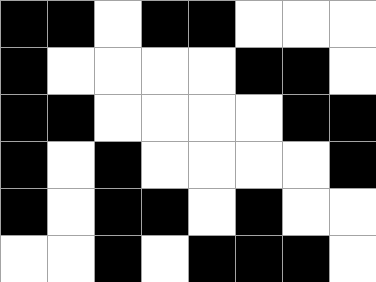[["black", "black", "white", "black", "black", "white", "white", "white"], ["black", "white", "white", "white", "white", "black", "black", "white"], ["black", "black", "white", "white", "white", "white", "black", "black"], ["black", "white", "black", "white", "white", "white", "white", "black"], ["black", "white", "black", "black", "white", "black", "white", "white"], ["white", "white", "black", "white", "black", "black", "black", "white"]]